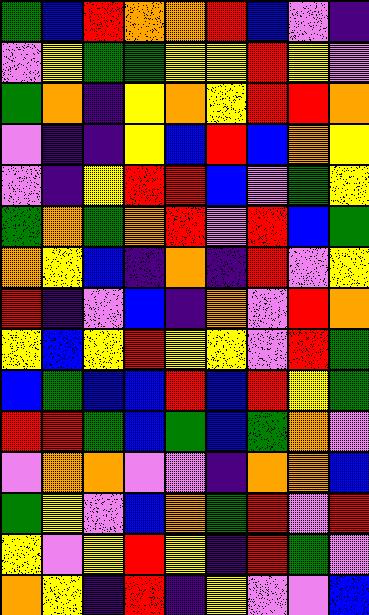[["green", "blue", "red", "orange", "orange", "red", "blue", "violet", "indigo"], ["violet", "yellow", "green", "green", "yellow", "yellow", "red", "yellow", "violet"], ["green", "orange", "indigo", "yellow", "orange", "yellow", "red", "red", "orange"], ["violet", "indigo", "indigo", "yellow", "blue", "red", "blue", "orange", "yellow"], ["violet", "indigo", "yellow", "red", "red", "blue", "violet", "green", "yellow"], ["green", "orange", "green", "orange", "red", "violet", "red", "blue", "green"], ["orange", "yellow", "blue", "indigo", "orange", "indigo", "red", "violet", "yellow"], ["red", "indigo", "violet", "blue", "indigo", "orange", "violet", "red", "orange"], ["yellow", "blue", "yellow", "red", "yellow", "yellow", "violet", "red", "green"], ["blue", "green", "blue", "blue", "red", "blue", "red", "yellow", "green"], ["red", "red", "green", "blue", "green", "blue", "green", "orange", "violet"], ["violet", "orange", "orange", "violet", "violet", "indigo", "orange", "orange", "blue"], ["green", "yellow", "violet", "blue", "orange", "green", "red", "violet", "red"], ["yellow", "violet", "yellow", "red", "yellow", "indigo", "red", "green", "violet"], ["orange", "yellow", "indigo", "red", "indigo", "yellow", "violet", "violet", "blue"]]